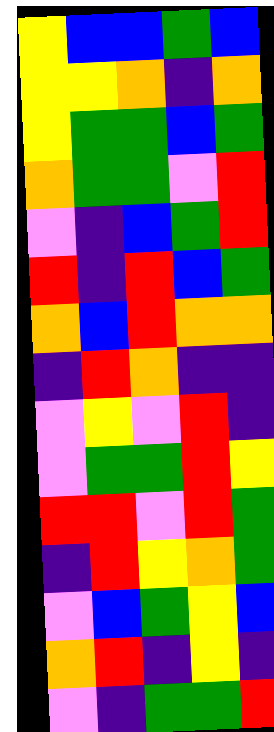[["yellow", "blue", "blue", "green", "blue"], ["yellow", "yellow", "orange", "indigo", "orange"], ["yellow", "green", "green", "blue", "green"], ["orange", "green", "green", "violet", "red"], ["violet", "indigo", "blue", "green", "red"], ["red", "indigo", "red", "blue", "green"], ["orange", "blue", "red", "orange", "orange"], ["indigo", "red", "orange", "indigo", "indigo"], ["violet", "yellow", "violet", "red", "indigo"], ["violet", "green", "green", "red", "yellow"], ["red", "red", "violet", "red", "green"], ["indigo", "red", "yellow", "orange", "green"], ["violet", "blue", "green", "yellow", "blue"], ["orange", "red", "indigo", "yellow", "indigo"], ["violet", "indigo", "green", "green", "red"]]